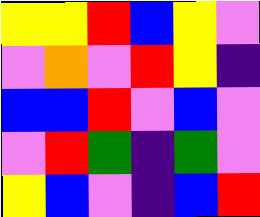[["yellow", "yellow", "red", "blue", "yellow", "violet"], ["violet", "orange", "violet", "red", "yellow", "indigo"], ["blue", "blue", "red", "violet", "blue", "violet"], ["violet", "red", "green", "indigo", "green", "violet"], ["yellow", "blue", "violet", "indigo", "blue", "red"]]